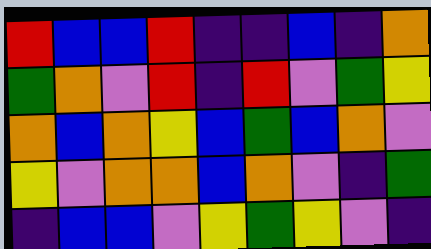[["red", "blue", "blue", "red", "indigo", "indigo", "blue", "indigo", "orange"], ["green", "orange", "violet", "red", "indigo", "red", "violet", "green", "yellow"], ["orange", "blue", "orange", "yellow", "blue", "green", "blue", "orange", "violet"], ["yellow", "violet", "orange", "orange", "blue", "orange", "violet", "indigo", "green"], ["indigo", "blue", "blue", "violet", "yellow", "green", "yellow", "violet", "indigo"]]